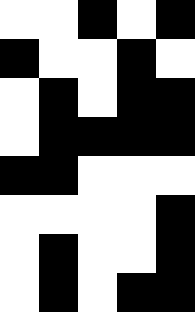[["white", "white", "black", "white", "black"], ["black", "white", "white", "black", "white"], ["white", "black", "white", "black", "black"], ["white", "black", "black", "black", "black"], ["black", "black", "white", "white", "white"], ["white", "white", "white", "white", "black"], ["white", "black", "white", "white", "black"], ["white", "black", "white", "black", "black"]]